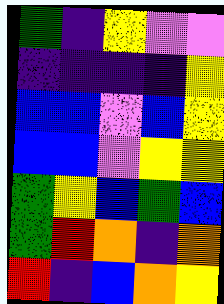[["green", "indigo", "yellow", "violet", "violet"], ["indigo", "indigo", "indigo", "indigo", "yellow"], ["blue", "blue", "violet", "blue", "yellow"], ["blue", "blue", "violet", "yellow", "yellow"], ["green", "yellow", "blue", "green", "blue"], ["green", "red", "orange", "indigo", "orange"], ["red", "indigo", "blue", "orange", "yellow"]]